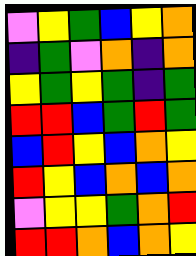[["violet", "yellow", "green", "blue", "yellow", "orange"], ["indigo", "green", "violet", "orange", "indigo", "orange"], ["yellow", "green", "yellow", "green", "indigo", "green"], ["red", "red", "blue", "green", "red", "green"], ["blue", "red", "yellow", "blue", "orange", "yellow"], ["red", "yellow", "blue", "orange", "blue", "orange"], ["violet", "yellow", "yellow", "green", "orange", "red"], ["red", "red", "orange", "blue", "orange", "yellow"]]